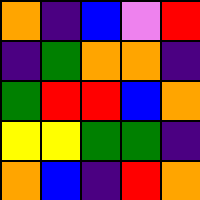[["orange", "indigo", "blue", "violet", "red"], ["indigo", "green", "orange", "orange", "indigo"], ["green", "red", "red", "blue", "orange"], ["yellow", "yellow", "green", "green", "indigo"], ["orange", "blue", "indigo", "red", "orange"]]